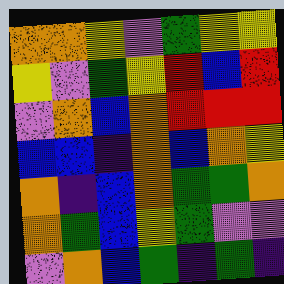[["orange", "orange", "yellow", "violet", "green", "yellow", "yellow"], ["yellow", "violet", "green", "yellow", "red", "blue", "red"], ["violet", "orange", "blue", "orange", "red", "red", "red"], ["blue", "blue", "indigo", "orange", "blue", "orange", "yellow"], ["orange", "indigo", "blue", "orange", "green", "green", "orange"], ["orange", "green", "blue", "yellow", "green", "violet", "violet"], ["violet", "orange", "blue", "green", "indigo", "green", "indigo"]]